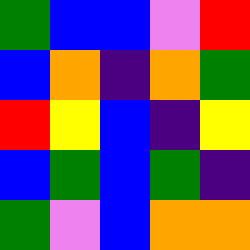[["green", "blue", "blue", "violet", "red"], ["blue", "orange", "indigo", "orange", "green"], ["red", "yellow", "blue", "indigo", "yellow"], ["blue", "green", "blue", "green", "indigo"], ["green", "violet", "blue", "orange", "orange"]]